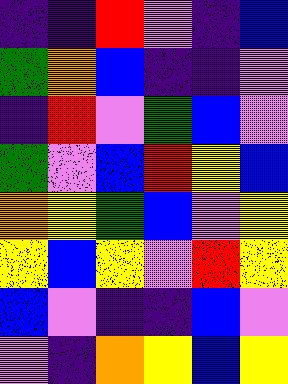[["indigo", "indigo", "red", "violet", "indigo", "blue"], ["green", "orange", "blue", "indigo", "indigo", "violet"], ["indigo", "red", "violet", "green", "blue", "violet"], ["green", "violet", "blue", "red", "yellow", "blue"], ["orange", "yellow", "green", "blue", "violet", "yellow"], ["yellow", "blue", "yellow", "violet", "red", "yellow"], ["blue", "violet", "indigo", "indigo", "blue", "violet"], ["violet", "indigo", "orange", "yellow", "blue", "yellow"]]